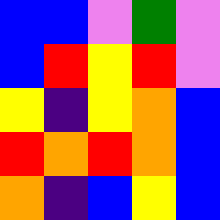[["blue", "blue", "violet", "green", "violet"], ["blue", "red", "yellow", "red", "violet"], ["yellow", "indigo", "yellow", "orange", "blue"], ["red", "orange", "red", "orange", "blue"], ["orange", "indigo", "blue", "yellow", "blue"]]